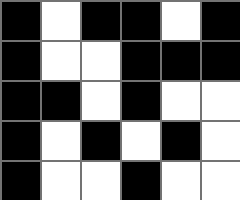[["black", "white", "black", "black", "white", "black"], ["black", "white", "white", "black", "black", "black"], ["black", "black", "white", "black", "white", "white"], ["black", "white", "black", "white", "black", "white"], ["black", "white", "white", "black", "white", "white"]]